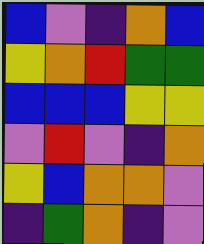[["blue", "violet", "indigo", "orange", "blue"], ["yellow", "orange", "red", "green", "green"], ["blue", "blue", "blue", "yellow", "yellow"], ["violet", "red", "violet", "indigo", "orange"], ["yellow", "blue", "orange", "orange", "violet"], ["indigo", "green", "orange", "indigo", "violet"]]